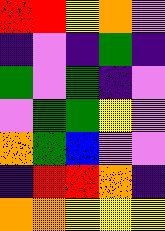[["red", "red", "yellow", "orange", "violet"], ["indigo", "violet", "indigo", "green", "indigo"], ["green", "violet", "green", "indigo", "violet"], ["violet", "green", "green", "yellow", "violet"], ["orange", "green", "blue", "violet", "violet"], ["indigo", "red", "red", "orange", "indigo"], ["orange", "orange", "yellow", "yellow", "yellow"]]